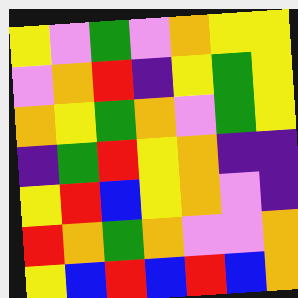[["yellow", "violet", "green", "violet", "orange", "yellow", "yellow"], ["violet", "orange", "red", "indigo", "yellow", "green", "yellow"], ["orange", "yellow", "green", "orange", "violet", "green", "yellow"], ["indigo", "green", "red", "yellow", "orange", "indigo", "indigo"], ["yellow", "red", "blue", "yellow", "orange", "violet", "indigo"], ["red", "orange", "green", "orange", "violet", "violet", "orange"], ["yellow", "blue", "red", "blue", "red", "blue", "orange"]]